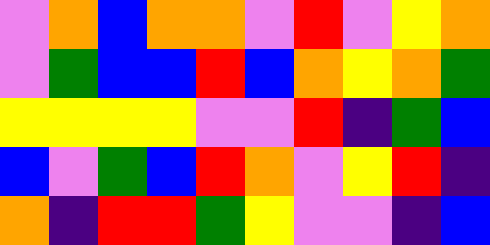[["violet", "orange", "blue", "orange", "orange", "violet", "red", "violet", "yellow", "orange"], ["violet", "green", "blue", "blue", "red", "blue", "orange", "yellow", "orange", "green"], ["yellow", "yellow", "yellow", "yellow", "violet", "violet", "red", "indigo", "green", "blue"], ["blue", "violet", "green", "blue", "red", "orange", "violet", "yellow", "red", "indigo"], ["orange", "indigo", "red", "red", "green", "yellow", "violet", "violet", "indigo", "blue"]]